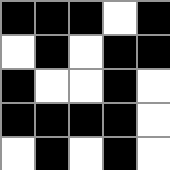[["black", "black", "black", "white", "black"], ["white", "black", "white", "black", "black"], ["black", "white", "white", "black", "white"], ["black", "black", "black", "black", "white"], ["white", "black", "white", "black", "white"]]